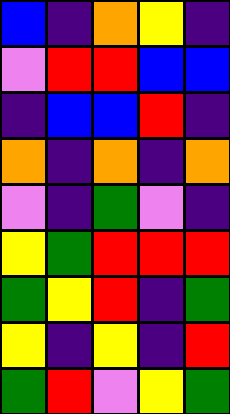[["blue", "indigo", "orange", "yellow", "indigo"], ["violet", "red", "red", "blue", "blue"], ["indigo", "blue", "blue", "red", "indigo"], ["orange", "indigo", "orange", "indigo", "orange"], ["violet", "indigo", "green", "violet", "indigo"], ["yellow", "green", "red", "red", "red"], ["green", "yellow", "red", "indigo", "green"], ["yellow", "indigo", "yellow", "indigo", "red"], ["green", "red", "violet", "yellow", "green"]]